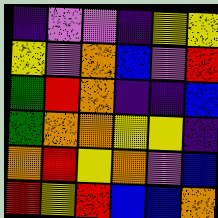[["indigo", "violet", "violet", "indigo", "yellow", "yellow"], ["yellow", "violet", "orange", "blue", "violet", "red"], ["green", "red", "orange", "indigo", "indigo", "blue"], ["green", "orange", "orange", "yellow", "yellow", "indigo"], ["orange", "red", "yellow", "orange", "violet", "blue"], ["red", "yellow", "red", "blue", "blue", "orange"]]